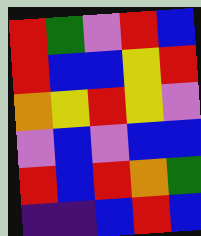[["red", "green", "violet", "red", "blue"], ["red", "blue", "blue", "yellow", "red"], ["orange", "yellow", "red", "yellow", "violet"], ["violet", "blue", "violet", "blue", "blue"], ["red", "blue", "red", "orange", "green"], ["indigo", "indigo", "blue", "red", "blue"]]